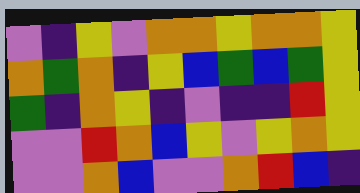[["violet", "indigo", "yellow", "violet", "orange", "orange", "yellow", "orange", "orange", "yellow"], ["orange", "green", "orange", "indigo", "yellow", "blue", "green", "blue", "green", "yellow"], ["green", "indigo", "orange", "yellow", "indigo", "violet", "indigo", "indigo", "red", "yellow"], ["violet", "violet", "red", "orange", "blue", "yellow", "violet", "yellow", "orange", "yellow"], ["violet", "violet", "orange", "blue", "violet", "violet", "orange", "red", "blue", "indigo"]]